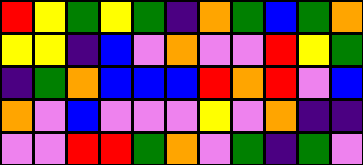[["red", "yellow", "green", "yellow", "green", "indigo", "orange", "green", "blue", "green", "orange"], ["yellow", "yellow", "indigo", "blue", "violet", "orange", "violet", "violet", "red", "yellow", "green"], ["indigo", "green", "orange", "blue", "blue", "blue", "red", "orange", "red", "violet", "blue"], ["orange", "violet", "blue", "violet", "violet", "violet", "yellow", "violet", "orange", "indigo", "indigo"], ["violet", "violet", "red", "red", "green", "orange", "violet", "green", "indigo", "green", "violet"]]